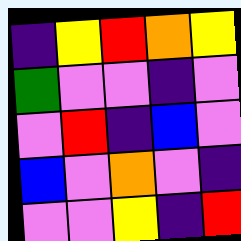[["indigo", "yellow", "red", "orange", "yellow"], ["green", "violet", "violet", "indigo", "violet"], ["violet", "red", "indigo", "blue", "violet"], ["blue", "violet", "orange", "violet", "indigo"], ["violet", "violet", "yellow", "indigo", "red"]]